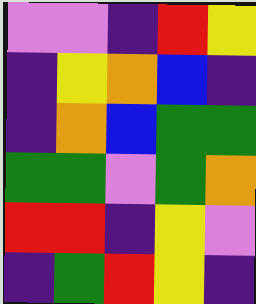[["violet", "violet", "indigo", "red", "yellow"], ["indigo", "yellow", "orange", "blue", "indigo"], ["indigo", "orange", "blue", "green", "green"], ["green", "green", "violet", "green", "orange"], ["red", "red", "indigo", "yellow", "violet"], ["indigo", "green", "red", "yellow", "indigo"]]